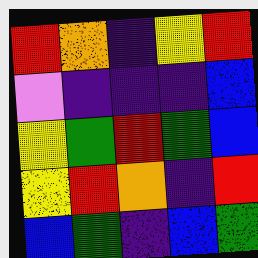[["red", "orange", "indigo", "yellow", "red"], ["violet", "indigo", "indigo", "indigo", "blue"], ["yellow", "green", "red", "green", "blue"], ["yellow", "red", "orange", "indigo", "red"], ["blue", "green", "indigo", "blue", "green"]]